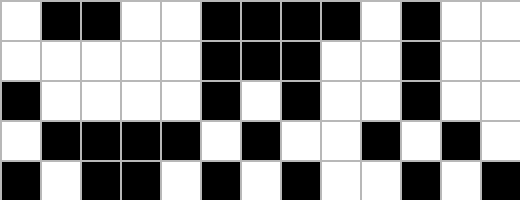[["white", "black", "black", "white", "white", "black", "black", "black", "black", "white", "black", "white", "white"], ["white", "white", "white", "white", "white", "black", "black", "black", "white", "white", "black", "white", "white"], ["black", "white", "white", "white", "white", "black", "white", "black", "white", "white", "black", "white", "white"], ["white", "black", "black", "black", "black", "white", "black", "white", "white", "black", "white", "black", "white"], ["black", "white", "black", "black", "white", "black", "white", "black", "white", "white", "black", "white", "black"]]